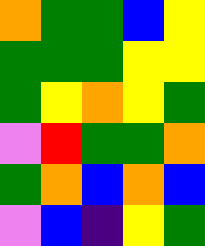[["orange", "green", "green", "blue", "yellow"], ["green", "green", "green", "yellow", "yellow"], ["green", "yellow", "orange", "yellow", "green"], ["violet", "red", "green", "green", "orange"], ["green", "orange", "blue", "orange", "blue"], ["violet", "blue", "indigo", "yellow", "green"]]